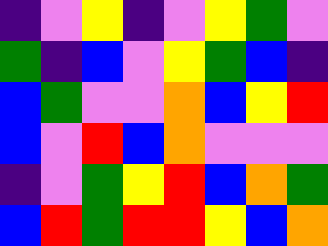[["indigo", "violet", "yellow", "indigo", "violet", "yellow", "green", "violet"], ["green", "indigo", "blue", "violet", "yellow", "green", "blue", "indigo"], ["blue", "green", "violet", "violet", "orange", "blue", "yellow", "red"], ["blue", "violet", "red", "blue", "orange", "violet", "violet", "violet"], ["indigo", "violet", "green", "yellow", "red", "blue", "orange", "green"], ["blue", "red", "green", "red", "red", "yellow", "blue", "orange"]]